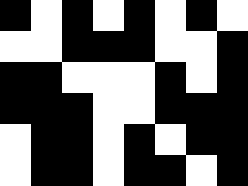[["black", "white", "black", "white", "black", "white", "black", "white"], ["white", "white", "black", "black", "black", "white", "white", "black"], ["black", "black", "white", "white", "white", "black", "white", "black"], ["black", "black", "black", "white", "white", "black", "black", "black"], ["white", "black", "black", "white", "black", "white", "black", "black"], ["white", "black", "black", "white", "black", "black", "white", "black"]]